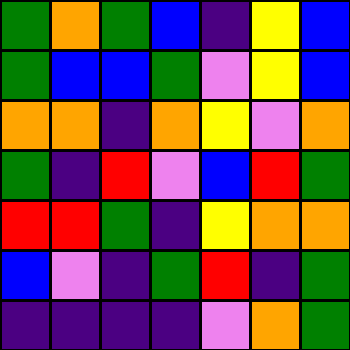[["green", "orange", "green", "blue", "indigo", "yellow", "blue"], ["green", "blue", "blue", "green", "violet", "yellow", "blue"], ["orange", "orange", "indigo", "orange", "yellow", "violet", "orange"], ["green", "indigo", "red", "violet", "blue", "red", "green"], ["red", "red", "green", "indigo", "yellow", "orange", "orange"], ["blue", "violet", "indigo", "green", "red", "indigo", "green"], ["indigo", "indigo", "indigo", "indigo", "violet", "orange", "green"]]